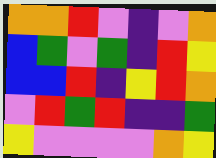[["orange", "orange", "red", "violet", "indigo", "violet", "orange"], ["blue", "green", "violet", "green", "indigo", "red", "yellow"], ["blue", "blue", "red", "indigo", "yellow", "red", "orange"], ["violet", "red", "green", "red", "indigo", "indigo", "green"], ["yellow", "violet", "violet", "violet", "violet", "orange", "yellow"]]